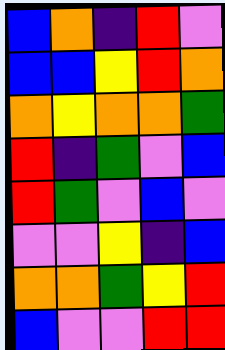[["blue", "orange", "indigo", "red", "violet"], ["blue", "blue", "yellow", "red", "orange"], ["orange", "yellow", "orange", "orange", "green"], ["red", "indigo", "green", "violet", "blue"], ["red", "green", "violet", "blue", "violet"], ["violet", "violet", "yellow", "indigo", "blue"], ["orange", "orange", "green", "yellow", "red"], ["blue", "violet", "violet", "red", "red"]]